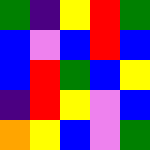[["green", "indigo", "yellow", "red", "green"], ["blue", "violet", "blue", "red", "blue"], ["blue", "red", "green", "blue", "yellow"], ["indigo", "red", "yellow", "violet", "blue"], ["orange", "yellow", "blue", "violet", "green"]]